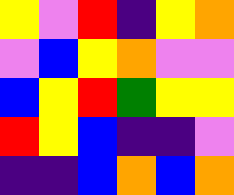[["yellow", "violet", "red", "indigo", "yellow", "orange"], ["violet", "blue", "yellow", "orange", "violet", "violet"], ["blue", "yellow", "red", "green", "yellow", "yellow"], ["red", "yellow", "blue", "indigo", "indigo", "violet"], ["indigo", "indigo", "blue", "orange", "blue", "orange"]]